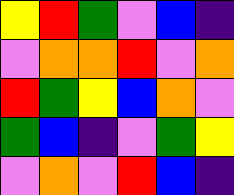[["yellow", "red", "green", "violet", "blue", "indigo"], ["violet", "orange", "orange", "red", "violet", "orange"], ["red", "green", "yellow", "blue", "orange", "violet"], ["green", "blue", "indigo", "violet", "green", "yellow"], ["violet", "orange", "violet", "red", "blue", "indigo"]]